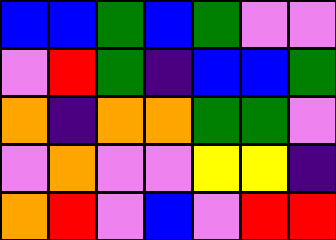[["blue", "blue", "green", "blue", "green", "violet", "violet"], ["violet", "red", "green", "indigo", "blue", "blue", "green"], ["orange", "indigo", "orange", "orange", "green", "green", "violet"], ["violet", "orange", "violet", "violet", "yellow", "yellow", "indigo"], ["orange", "red", "violet", "blue", "violet", "red", "red"]]